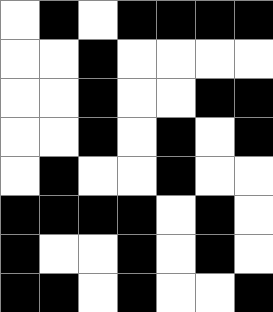[["white", "black", "white", "black", "black", "black", "black"], ["white", "white", "black", "white", "white", "white", "white"], ["white", "white", "black", "white", "white", "black", "black"], ["white", "white", "black", "white", "black", "white", "black"], ["white", "black", "white", "white", "black", "white", "white"], ["black", "black", "black", "black", "white", "black", "white"], ["black", "white", "white", "black", "white", "black", "white"], ["black", "black", "white", "black", "white", "white", "black"]]